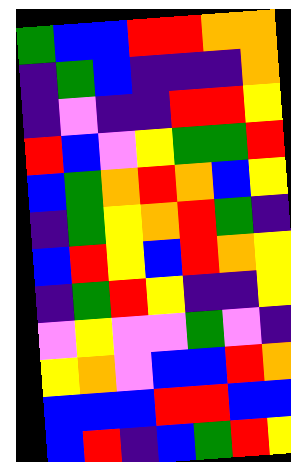[["green", "blue", "blue", "red", "red", "orange", "orange"], ["indigo", "green", "blue", "indigo", "indigo", "indigo", "orange"], ["indigo", "violet", "indigo", "indigo", "red", "red", "yellow"], ["red", "blue", "violet", "yellow", "green", "green", "red"], ["blue", "green", "orange", "red", "orange", "blue", "yellow"], ["indigo", "green", "yellow", "orange", "red", "green", "indigo"], ["blue", "red", "yellow", "blue", "red", "orange", "yellow"], ["indigo", "green", "red", "yellow", "indigo", "indigo", "yellow"], ["violet", "yellow", "violet", "violet", "green", "violet", "indigo"], ["yellow", "orange", "violet", "blue", "blue", "red", "orange"], ["blue", "blue", "blue", "red", "red", "blue", "blue"], ["blue", "red", "indigo", "blue", "green", "red", "yellow"]]